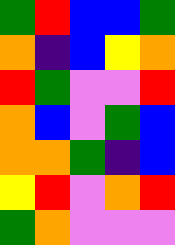[["green", "red", "blue", "blue", "green"], ["orange", "indigo", "blue", "yellow", "orange"], ["red", "green", "violet", "violet", "red"], ["orange", "blue", "violet", "green", "blue"], ["orange", "orange", "green", "indigo", "blue"], ["yellow", "red", "violet", "orange", "red"], ["green", "orange", "violet", "violet", "violet"]]